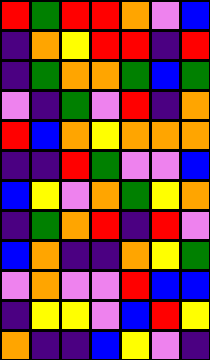[["red", "green", "red", "red", "orange", "violet", "blue"], ["indigo", "orange", "yellow", "red", "red", "indigo", "red"], ["indigo", "green", "orange", "orange", "green", "blue", "green"], ["violet", "indigo", "green", "violet", "red", "indigo", "orange"], ["red", "blue", "orange", "yellow", "orange", "orange", "orange"], ["indigo", "indigo", "red", "green", "violet", "violet", "blue"], ["blue", "yellow", "violet", "orange", "green", "yellow", "orange"], ["indigo", "green", "orange", "red", "indigo", "red", "violet"], ["blue", "orange", "indigo", "indigo", "orange", "yellow", "green"], ["violet", "orange", "violet", "violet", "red", "blue", "blue"], ["indigo", "yellow", "yellow", "violet", "blue", "red", "yellow"], ["orange", "indigo", "indigo", "blue", "yellow", "violet", "indigo"]]